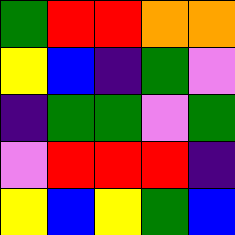[["green", "red", "red", "orange", "orange"], ["yellow", "blue", "indigo", "green", "violet"], ["indigo", "green", "green", "violet", "green"], ["violet", "red", "red", "red", "indigo"], ["yellow", "blue", "yellow", "green", "blue"]]